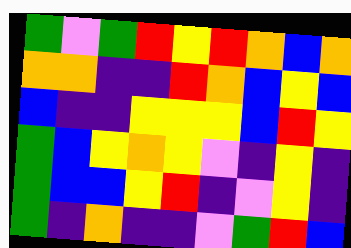[["green", "violet", "green", "red", "yellow", "red", "orange", "blue", "orange"], ["orange", "orange", "indigo", "indigo", "red", "orange", "blue", "yellow", "blue"], ["blue", "indigo", "indigo", "yellow", "yellow", "yellow", "blue", "red", "yellow"], ["green", "blue", "yellow", "orange", "yellow", "violet", "indigo", "yellow", "indigo"], ["green", "blue", "blue", "yellow", "red", "indigo", "violet", "yellow", "indigo"], ["green", "indigo", "orange", "indigo", "indigo", "violet", "green", "red", "blue"]]